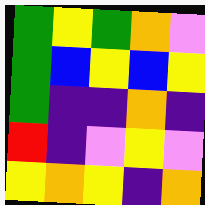[["green", "yellow", "green", "orange", "violet"], ["green", "blue", "yellow", "blue", "yellow"], ["green", "indigo", "indigo", "orange", "indigo"], ["red", "indigo", "violet", "yellow", "violet"], ["yellow", "orange", "yellow", "indigo", "orange"]]